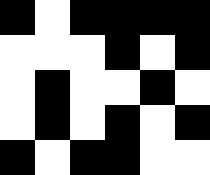[["black", "white", "black", "black", "black", "black"], ["white", "white", "white", "black", "white", "black"], ["white", "black", "white", "white", "black", "white"], ["white", "black", "white", "black", "white", "black"], ["black", "white", "black", "black", "white", "white"]]